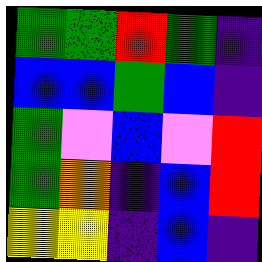[["green", "green", "red", "green", "indigo"], ["blue", "blue", "green", "blue", "indigo"], ["green", "violet", "blue", "violet", "red"], ["green", "orange", "indigo", "blue", "red"], ["yellow", "yellow", "indigo", "blue", "indigo"]]